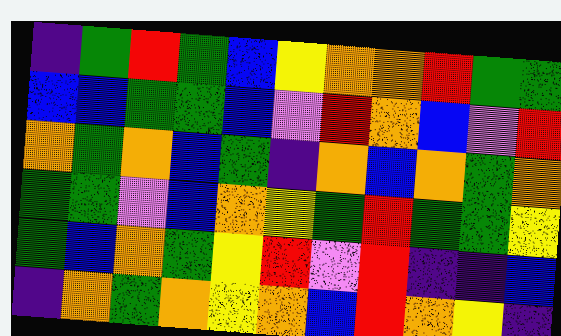[["indigo", "green", "red", "green", "blue", "yellow", "orange", "orange", "red", "green", "green"], ["blue", "blue", "green", "green", "blue", "violet", "red", "orange", "blue", "violet", "red"], ["orange", "green", "orange", "blue", "green", "indigo", "orange", "blue", "orange", "green", "orange"], ["green", "green", "violet", "blue", "orange", "yellow", "green", "red", "green", "green", "yellow"], ["green", "blue", "orange", "green", "yellow", "red", "violet", "red", "indigo", "indigo", "blue"], ["indigo", "orange", "green", "orange", "yellow", "orange", "blue", "red", "orange", "yellow", "indigo"]]